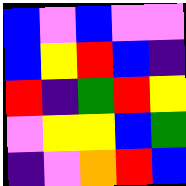[["blue", "violet", "blue", "violet", "violet"], ["blue", "yellow", "red", "blue", "indigo"], ["red", "indigo", "green", "red", "yellow"], ["violet", "yellow", "yellow", "blue", "green"], ["indigo", "violet", "orange", "red", "blue"]]